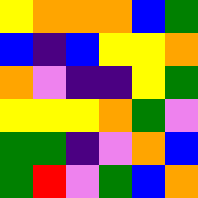[["yellow", "orange", "orange", "orange", "blue", "green"], ["blue", "indigo", "blue", "yellow", "yellow", "orange"], ["orange", "violet", "indigo", "indigo", "yellow", "green"], ["yellow", "yellow", "yellow", "orange", "green", "violet"], ["green", "green", "indigo", "violet", "orange", "blue"], ["green", "red", "violet", "green", "blue", "orange"]]